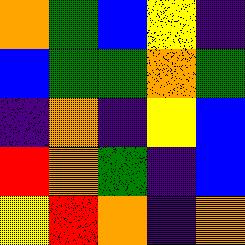[["orange", "green", "blue", "yellow", "indigo"], ["blue", "green", "green", "orange", "green"], ["indigo", "orange", "indigo", "yellow", "blue"], ["red", "orange", "green", "indigo", "blue"], ["yellow", "red", "orange", "indigo", "orange"]]